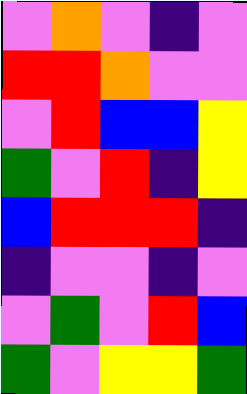[["violet", "orange", "violet", "indigo", "violet"], ["red", "red", "orange", "violet", "violet"], ["violet", "red", "blue", "blue", "yellow"], ["green", "violet", "red", "indigo", "yellow"], ["blue", "red", "red", "red", "indigo"], ["indigo", "violet", "violet", "indigo", "violet"], ["violet", "green", "violet", "red", "blue"], ["green", "violet", "yellow", "yellow", "green"]]